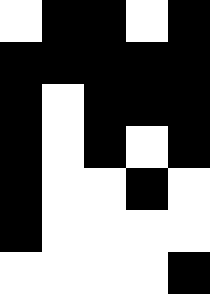[["white", "black", "black", "white", "black"], ["black", "black", "black", "black", "black"], ["black", "white", "black", "black", "black"], ["black", "white", "black", "white", "black"], ["black", "white", "white", "black", "white"], ["black", "white", "white", "white", "white"], ["white", "white", "white", "white", "black"]]